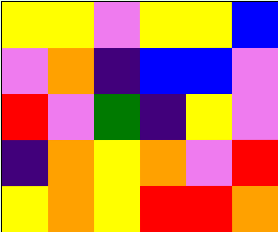[["yellow", "yellow", "violet", "yellow", "yellow", "blue"], ["violet", "orange", "indigo", "blue", "blue", "violet"], ["red", "violet", "green", "indigo", "yellow", "violet"], ["indigo", "orange", "yellow", "orange", "violet", "red"], ["yellow", "orange", "yellow", "red", "red", "orange"]]